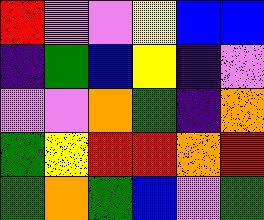[["red", "violet", "violet", "yellow", "blue", "blue"], ["indigo", "green", "blue", "yellow", "indigo", "violet"], ["violet", "violet", "orange", "green", "indigo", "orange"], ["green", "yellow", "red", "red", "orange", "red"], ["green", "orange", "green", "blue", "violet", "green"]]